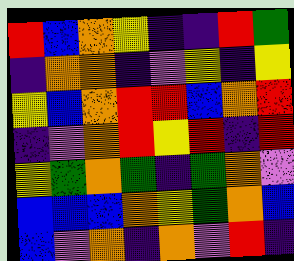[["red", "blue", "orange", "yellow", "indigo", "indigo", "red", "green"], ["indigo", "orange", "orange", "indigo", "violet", "yellow", "indigo", "yellow"], ["yellow", "blue", "orange", "red", "red", "blue", "orange", "red"], ["indigo", "violet", "orange", "red", "yellow", "red", "indigo", "red"], ["yellow", "green", "orange", "green", "indigo", "green", "orange", "violet"], ["blue", "blue", "blue", "orange", "yellow", "green", "orange", "blue"], ["blue", "violet", "orange", "indigo", "orange", "violet", "red", "indigo"]]